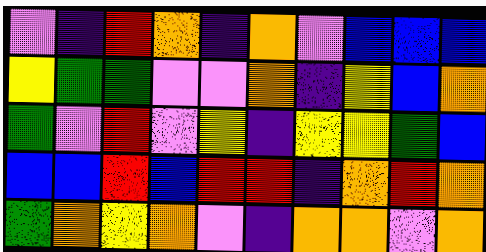[["violet", "indigo", "red", "orange", "indigo", "orange", "violet", "blue", "blue", "blue"], ["yellow", "green", "green", "violet", "violet", "orange", "indigo", "yellow", "blue", "orange"], ["green", "violet", "red", "violet", "yellow", "indigo", "yellow", "yellow", "green", "blue"], ["blue", "blue", "red", "blue", "red", "red", "indigo", "orange", "red", "orange"], ["green", "orange", "yellow", "orange", "violet", "indigo", "orange", "orange", "violet", "orange"]]